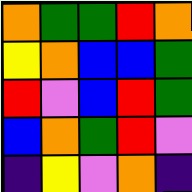[["orange", "green", "green", "red", "orange"], ["yellow", "orange", "blue", "blue", "green"], ["red", "violet", "blue", "red", "green"], ["blue", "orange", "green", "red", "violet"], ["indigo", "yellow", "violet", "orange", "indigo"]]